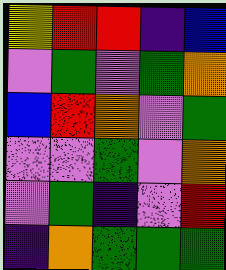[["yellow", "red", "red", "indigo", "blue"], ["violet", "green", "violet", "green", "orange"], ["blue", "red", "orange", "violet", "green"], ["violet", "violet", "green", "violet", "orange"], ["violet", "green", "indigo", "violet", "red"], ["indigo", "orange", "green", "green", "green"]]